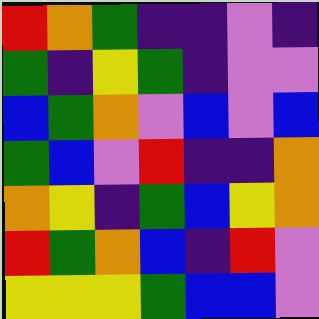[["red", "orange", "green", "indigo", "indigo", "violet", "indigo"], ["green", "indigo", "yellow", "green", "indigo", "violet", "violet"], ["blue", "green", "orange", "violet", "blue", "violet", "blue"], ["green", "blue", "violet", "red", "indigo", "indigo", "orange"], ["orange", "yellow", "indigo", "green", "blue", "yellow", "orange"], ["red", "green", "orange", "blue", "indigo", "red", "violet"], ["yellow", "yellow", "yellow", "green", "blue", "blue", "violet"]]